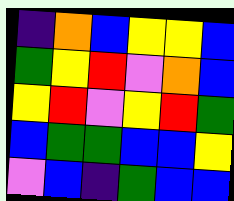[["indigo", "orange", "blue", "yellow", "yellow", "blue"], ["green", "yellow", "red", "violet", "orange", "blue"], ["yellow", "red", "violet", "yellow", "red", "green"], ["blue", "green", "green", "blue", "blue", "yellow"], ["violet", "blue", "indigo", "green", "blue", "blue"]]